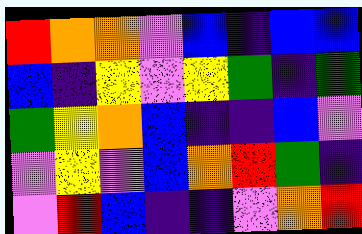[["red", "orange", "orange", "violet", "blue", "indigo", "blue", "blue"], ["blue", "indigo", "yellow", "violet", "yellow", "green", "indigo", "green"], ["green", "yellow", "orange", "blue", "indigo", "indigo", "blue", "violet"], ["violet", "yellow", "violet", "blue", "orange", "red", "green", "indigo"], ["violet", "red", "blue", "indigo", "indigo", "violet", "orange", "red"]]